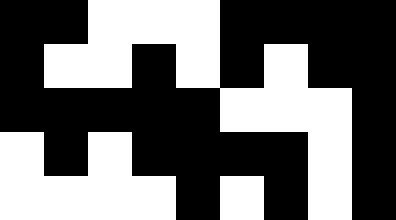[["black", "black", "white", "white", "white", "black", "black", "black", "black"], ["black", "white", "white", "black", "white", "black", "white", "black", "black"], ["black", "black", "black", "black", "black", "white", "white", "white", "black"], ["white", "black", "white", "black", "black", "black", "black", "white", "black"], ["white", "white", "white", "white", "black", "white", "black", "white", "black"]]